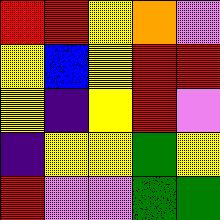[["red", "red", "yellow", "orange", "violet"], ["yellow", "blue", "yellow", "red", "red"], ["yellow", "indigo", "yellow", "red", "violet"], ["indigo", "yellow", "yellow", "green", "yellow"], ["red", "violet", "violet", "green", "green"]]